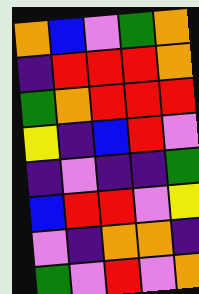[["orange", "blue", "violet", "green", "orange"], ["indigo", "red", "red", "red", "orange"], ["green", "orange", "red", "red", "red"], ["yellow", "indigo", "blue", "red", "violet"], ["indigo", "violet", "indigo", "indigo", "green"], ["blue", "red", "red", "violet", "yellow"], ["violet", "indigo", "orange", "orange", "indigo"], ["green", "violet", "red", "violet", "orange"]]